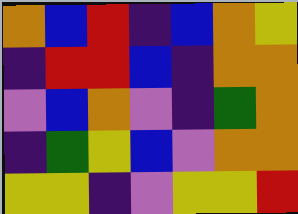[["orange", "blue", "red", "indigo", "blue", "orange", "yellow"], ["indigo", "red", "red", "blue", "indigo", "orange", "orange"], ["violet", "blue", "orange", "violet", "indigo", "green", "orange"], ["indigo", "green", "yellow", "blue", "violet", "orange", "orange"], ["yellow", "yellow", "indigo", "violet", "yellow", "yellow", "red"]]